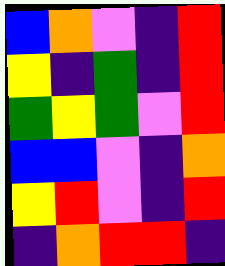[["blue", "orange", "violet", "indigo", "red"], ["yellow", "indigo", "green", "indigo", "red"], ["green", "yellow", "green", "violet", "red"], ["blue", "blue", "violet", "indigo", "orange"], ["yellow", "red", "violet", "indigo", "red"], ["indigo", "orange", "red", "red", "indigo"]]